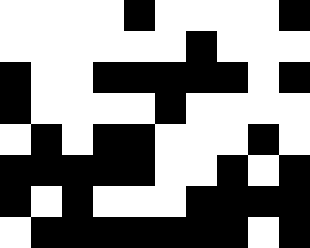[["white", "white", "white", "white", "black", "white", "white", "white", "white", "black"], ["white", "white", "white", "white", "white", "white", "black", "white", "white", "white"], ["black", "white", "white", "black", "black", "black", "black", "black", "white", "black"], ["black", "white", "white", "white", "white", "black", "white", "white", "white", "white"], ["white", "black", "white", "black", "black", "white", "white", "white", "black", "white"], ["black", "black", "black", "black", "black", "white", "white", "black", "white", "black"], ["black", "white", "black", "white", "white", "white", "black", "black", "black", "black"], ["white", "black", "black", "black", "black", "black", "black", "black", "white", "black"]]